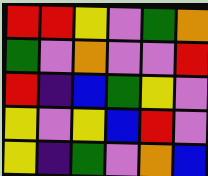[["red", "red", "yellow", "violet", "green", "orange"], ["green", "violet", "orange", "violet", "violet", "red"], ["red", "indigo", "blue", "green", "yellow", "violet"], ["yellow", "violet", "yellow", "blue", "red", "violet"], ["yellow", "indigo", "green", "violet", "orange", "blue"]]